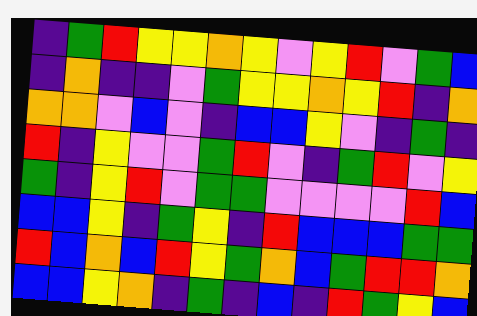[["indigo", "green", "red", "yellow", "yellow", "orange", "yellow", "violet", "yellow", "red", "violet", "green", "blue"], ["indigo", "orange", "indigo", "indigo", "violet", "green", "yellow", "yellow", "orange", "yellow", "red", "indigo", "orange"], ["orange", "orange", "violet", "blue", "violet", "indigo", "blue", "blue", "yellow", "violet", "indigo", "green", "indigo"], ["red", "indigo", "yellow", "violet", "violet", "green", "red", "violet", "indigo", "green", "red", "violet", "yellow"], ["green", "indigo", "yellow", "red", "violet", "green", "green", "violet", "violet", "violet", "violet", "red", "blue"], ["blue", "blue", "yellow", "indigo", "green", "yellow", "indigo", "red", "blue", "blue", "blue", "green", "green"], ["red", "blue", "orange", "blue", "red", "yellow", "green", "orange", "blue", "green", "red", "red", "orange"], ["blue", "blue", "yellow", "orange", "indigo", "green", "indigo", "blue", "indigo", "red", "green", "yellow", "blue"]]